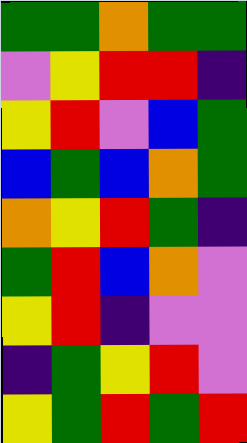[["green", "green", "orange", "green", "green"], ["violet", "yellow", "red", "red", "indigo"], ["yellow", "red", "violet", "blue", "green"], ["blue", "green", "blue", "orange", "green"], ["orange", "yellow", "red", "green", "indigo"], ["green", "red", "blue", "orange", "violet"], ["yellow", "red", "indigo", "violet", "violet"], ["indigo", "green", "yellow", "red", "violet"], ["yellow", "green", "red", "green", "red"]]